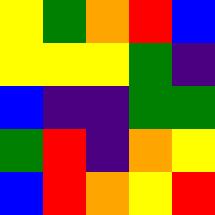[["yellow", "green", "orange", "red", "blue"], ["yellow", "yellow", "yellow", "green", "indigo"], ["blue", "indigo", "indigo", "green", "green"], ["green", "red", "indigo", "orange", "yellow"], ["blue", "red", "orange", "yellow", "red"]]